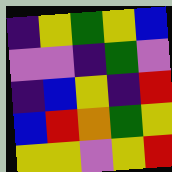[["indigo", "yellow", "green", "yellow", "blue"], ["violet", "violet", "indigo", "green", "violet"], ["indigo", "blue", "yellow", "indigo", "red"], ["blue", "red", "orange", "green", "yellow"], ["yellow", "yellow", "violet", "yellow", "red"]]